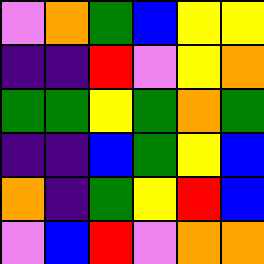[["violet", "orange", "green", "blue", "yellow", "yellow"], ["indigo", "indigo", "red", "violet", "yellow", "orange"], ["green", "green", "yellow", "green", "orange", "green"], ["indigo", "indigo", "blue", "green", "yellow", "blue"], ["orange", "indigo", "green", "yellow", "red", "blue"], ["violet", "blue", "red", "violet", "orange", "orange"]]